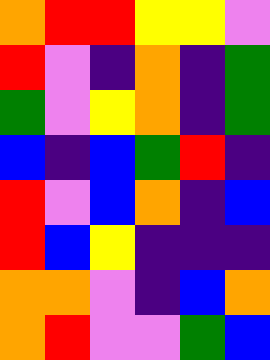[["orange", "red", "red", "yellow", "yellow", "violet"], ["red", "violet", "indigo", "orange", "indigo", "green"], ["green", "violet", "yellow", "orange", "indigo", "green"], ["blue", "indigo", "blue", "green", "red", "indigo"], ["red", "violet", "blue", "orange", "indigo", "blue"], ["red", "blue", "yellow", "indigo", "indigo", "indigo"], ["orange", "orange", "violet", "indigo", "blue", "orange"], ["orange", "red", "violet", "violet", "green", "blue"]]